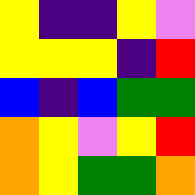[["yellow", "indigo", "indigo", "yellow", "violet"], ["yellow", "yellow", "yellow", "indigo", "red"], ["blue", "indigo", "blue", "green", "green"], ["orange", "yellow", "violet", "yellow", "red"], ["orange", "yellow", "green", "green", "orange"]]